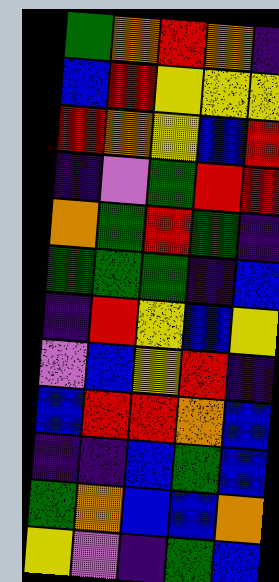[["green", "orange", "red", "orange", "indigo"], ["blue", "red", "yellow", "yellow", "yellow"], ["red", "orange", "yellow", "blue", "red"], ["indigo", "violet", "green", "red", "red"], ["orange", "green", "red", "green", "indigo"], ["green", "green", "green", "indigo", "blue"], ["indigo", "red", "yellow", "blue", "yellow"], ["violet", "blue", "yellow", "red", "indigo"], ["blue", "red", "red", "orange", "blue"], ["indigo", "indigo", "blue", "green", "blue"], ["green", "orange", "blue", "blue", "orange"], ["yellow", "violet", "indigo", "green", "blue"]]